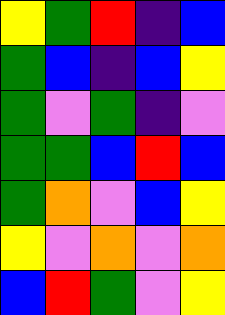[["yellow", "green", "red", "indigo", "blue"], ["green", "blue", "indigo", "blue", "yellow"], ["green", "violet", "green", "indigo", "violet"], ["green", "green", "blue", "red", "blue"], ["green", "orange", "violet", "blue", "yellow"], ["yellow", "violet", "orange", "violet", "orange"], ["blue", "red", "green", "violet", "yellow"]]